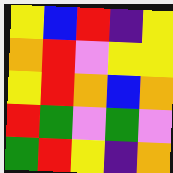[["yellow", "blue", "red", "indigo", "yellow"], ["orange", "red", "violet", "yellow", "yellow"], ["yellow", "red", "orange", "blue", "orange"], ["red", "green", "violet", "green", "violet"], ["green", "red", "yellow", "indigo", "orange"]]